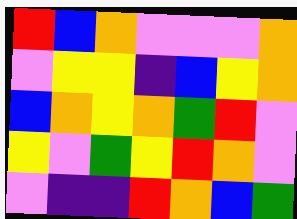[["red", "blue", "orange", "violet", "violet", "violet", "orange"], ["violet", "yellow", "yellow", "indigo", "blue", "yellow", "orange"], ["blue", "orange", "yellow", "orange", "green", "red", "violet"], ["yellow", "violet", "green", "yellow", "red", "orange", "violet"], ["violet", "indigo", "indigo", "red", "orange", "blue", "green"]]